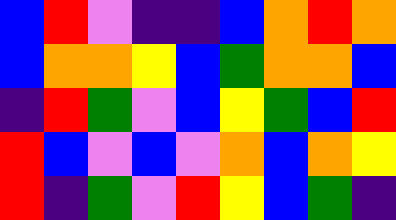[["blue", "red", "violet", "indigo", "indigo", "blue", "orange", "red", "orange"], ["blue", "orange", "orange", "yellow", "blue", "green", "orange", "orange", "blue"], ["indigo", "red", "green", "violet", "blue", "yellow", "green", "blue", "red"], ["red", "blue", "violet", "blue", "violet", "orange", "blue", "orange", "yellow"], ["red", "indigo", "green", "violet", "red", "yellow", "blue", "green", "indigo"]]